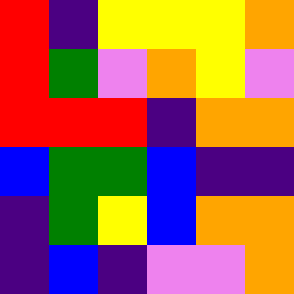[["red", "indigo", "yellow", "yellow", "yellow", "orange"], ["red", "green", "violet", "orange", "yellow", "violet"], ["red", "red", "red", "indigo", "orange", "orange"], ["blue", "green", "green", "blue", "indigo", "indigo"], ["indigo", "green", "yellow", "blue", "orange", "orange"], ["indigo", "blue", "indigo", "violet", "violet", "orange"]]